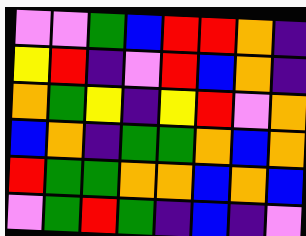[["violet", "violet", "green", "blue", "red", "red", "orange", "indigo"], ["yellow", "red", "indigo", "violet", "red", "blue", "orange", "indigo"], ["orange", "green", "yellow", "indigo", "yellow", "red", "violet", "orange"], ["blue", "orange", "indigo", "green", "green", "orange", "blue", "orange"], ["red", "green", "green", "orange", "orange", "blue", "orange", "blue"], ["violet", "green", "red", "green", "indigo", "blue", "indigo", "violet"]]